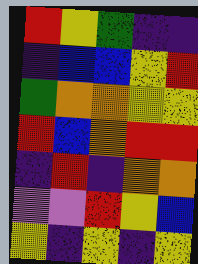[["red", "yellow", "green", "indigo", "indigo"], ["indigo", "blue", "blue", "yellow", "red"], ["green", "orange", "orange", "yellow", "yellow"], ["red", "blue", "orange", "red", "red"], ["indigo", "red", "indigo", "orange", "orange"], ["violet", "violet", "red", "yellow", "blue"], ["yellow", "indigo", "yellow", "indigo", "yellow"]]